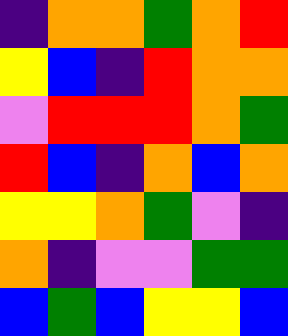[["indigo", "orange", "orange", "green", "orange", "red"], ["yellow", "blue", "indigo", "red", "orange", "orange"], ["violet", "red", "red", "red", "orange", "green"], ["red", "blue", "indigo", "orange", "blue", "orange"], ["yellow", "yellow", "orange", "green", "violet", "indigo"], ["orange", "indigo", "violet", "violet", "green", "green"], ["blue", "green", "blue", "yellow", "yellow", "blue"]]